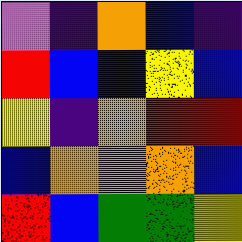[["violet", "indigo", "orange", "blue", "indigo"], ["red", "blue", "blue", "yellow", "blue"], ["yellow", "indigo", "orange", "red", "red"], ["blue", "orange", "violet", "orange", "blue"], ["red", "blue", "green", "green", "yellow"]]